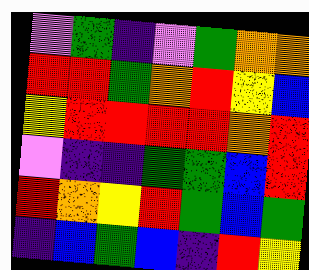[["violet", "green", "indigo", "violet", "green", "orange", "orange"], ["red", "red", "green", "orange", "red", "yellow", "blue"], ["yellow", "red", "red", "red", "red", "orange", "red"], ["violet", "indigo", "indigo", "green", "green", "blue", "red"], ["red", "orange", "yellow", "red", "green", "blue", "green"], ["indigo", "blue", "green", "blue", "indigo", "red", "yellow"]]